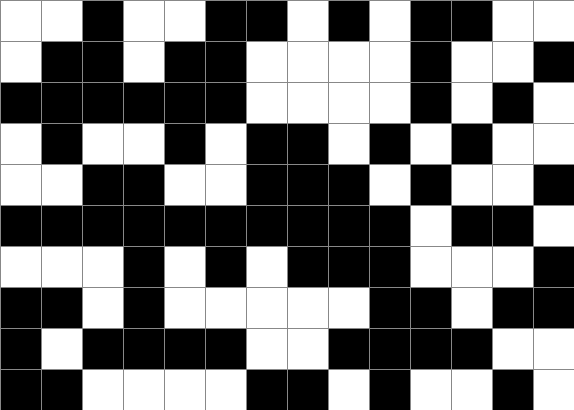[["white", "white", "black", "white", "white", "black", "black", "white", "black", "white", "black", "black", "white", "white"], ["white", "black", "black", "white", "black", "black", "white", "white", "white", "white", "black", "white", "white", "black"], ["black", "black", "black", "black", "black", "black", "white", "white", "white", "white", "black", "white", "black", "white"], ["white", "black", "white", "white", "black", "white", "black", "black", "white", "black", "white", "black", "white", "white"], ["white", "white", "black", "black", "white", "white", "black", "black", "black", "white", "black", "white", "white", "black"], ["black", "black", "black", "black", "black", "black", "black", "black", "black", "black", "white", "black", "black", "white"], ["white", "white", "white", "black", "white", "black", "white", "black", "black", "black", "white", "white", "white", "black"], ["black", "black", "white", "black", "white", "white", "white", "white", "white", "black", "black", "white", "black", "black"], ["black", "white", "black", "black", "black", "black", "white", "white", "black", "black", "black", "black", "white", "white"], ["black", "black", "white", "white", "white", "white", "black", "black", "white", "black", "white", "white", "black", "white"]]